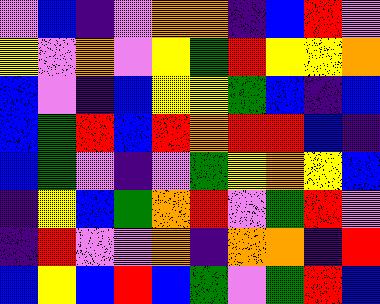[["violet", "blue", "indigo", "violet", "orange", "orange", "indigo", "blue", "red", "violet"], ["yellow", "violet", "orange", "violet", "yellow", "green", "red", "yellow", "yellow", "orange"], ["blue", "violet", "indigo", "blue", "yellow", "yellow", "green", "blue", "indigo", "blue"], ["blue", "green", "red", "blue", "red", "orange", "red", "red", "blue", "indigo"], ["blue", "green", "violet", "indigo", "violet", "green", "yellow", "orange", "yellow", "blue"], ["indigo", "yellow", "blue", "green", "orange", "red", "violet", "green", "red", "violet"], ["indigo", "red", "violet", "violet", "orange", "indigo", "orange", "orange", "indigo", "red"], ["blue", "yellow", "blue", "red", "blue", "green", "violet", "green", "red", "blue"]]